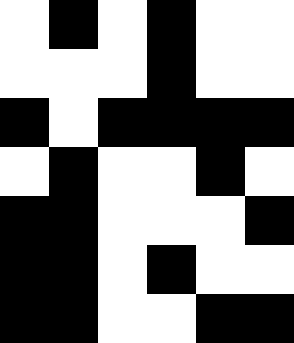[["white", "black", "white", "black", "white", "white"], ["white", "white", "white", "black", "white", "white"], ["black", "white", "black", "black", "black", "black"], ["white", "black", "white", "white", "black", "white"], ["black", "black", "white", "white", "white", "black"], ["black", "black", "white", "black", "white", "white"], ["black", "black", "white", "white", "black", "black"]]